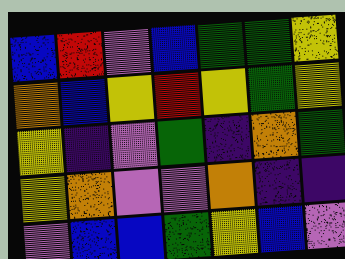[["blue", "red", "violet", "blue", "green", "green", "yellow"], ["orange", "blue", "yellow", "red", "yellow", "green", "yellow"], ["yellow", "indigo", "violet", "green", "indigo", "orange", "green"], ["yellow", "orange", "violet", "violet", "orange", "indigo", "indigo"], ["violet", "blue", "blue", "green", "yellow", "blue", "violet"]]